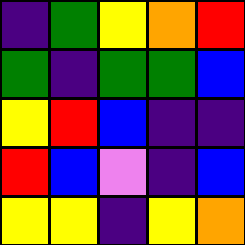[["indigo", "green", "yellow", "orange", "red"], ["green", "indigo", "green", "green", "blue"], ["yellow", "red", "blue", "indigo", "indigo"], ["red", "blue", "violet", "indigo", "blue"], ["yellow", "yellow", "indigo", "yellow", "orange"]]